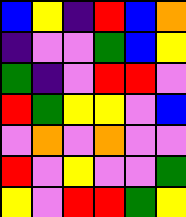[["blue", "yellow", "indigo", "red", "blue", "orange"], ["indigo", "violet", "violet", "green", "blue", "yellow"], ["green", "indigo", "violet", "red", "red", "violet"], ["red", "green", "yellow", "yellow", "violet", "blue"], ["violet", "orange", "violet", "orange", "violet", "violet"], ["red", "violet", "yellow", "violet", "violet", "green"], ["yellow", "violet", "red", "red", "green", "yellow"]]